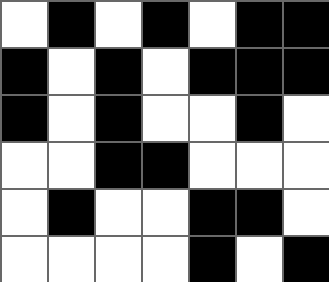[["white", "black", "white", "black", "white", "black", "black"], ["black", "white", "black", "white", "black", "black", "black"], ["black", "white", "black", "white", "white", "black", "white"], ["white", "white", "black", "black", "white", "white", "white"], ["white", "black", "white", "white", "black", "black", "white"], ["white", "white", "white", "white", "black", "white", "black"]]